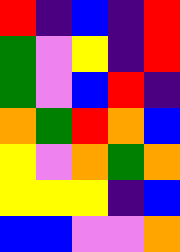[["red", "indigo", "blue", "indigo", "red"], ["green", "violet", "yellow", "indigo", "red"], ["green", "violet", "blue", "red", "indigo"], ["orange", "green", "red", "orange", "blue"], ["yellow", "violet", "orange", "green", "orange"], ["yellow", "yellow", "yellow", "indigo", "blue"], ["blue", "blue", "violet", "violet", "orange"]]